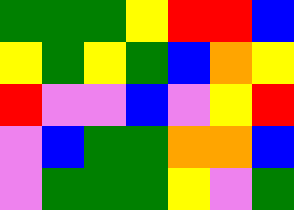[["green", "green", "green", "yellow", "red", "red", "blue"], ["yellow", "green", "yellow", "green", "blue", "orange", "yellow"], ["red", "violet", "violet", "blue", "violet", "yellow", "red"], ["violet", "blue", "green", "green", "orange", "orange", "blue"], ["violet", "green", "green", "green", "yellow", "violet", "green"]]